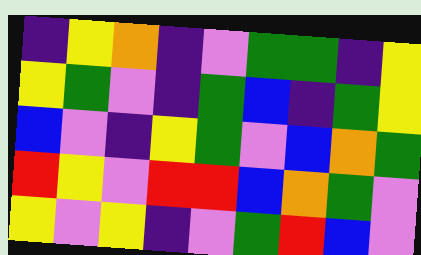[["indigo", "yellow", "orange", "indigo", "violet", "green", "green", "indigo", "yellow"], ["yellow", "green", "violet", "indigo", "green", "blue", "indigo", "green", "yellow"], ["blue", "violet", "indigo", "yellow", "green", "violet", "blue", "orange", "green"], ["red", "yellow", "violet", "red", "red", "blue", "orange", "green", "violet"], ["yellow", "violet", "yellow", "indigo", "violet", "green", "red", "blue", "violet"]]